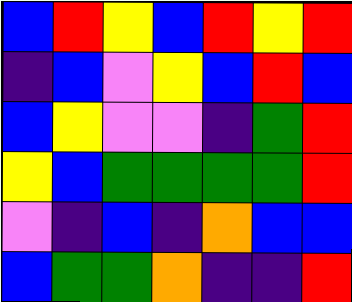[["blue", "red", "yellow", "blue", "red", "yellow", "red"], ["indigo", "blue", "violet", "yellow", "blue", "red", "blue"], ["blue", "yellow", "violet", "violet", "indigo", "green", "red"], ["yellow", "blue", "green", "green", "green", "green", "red"], ["violet", "indigo", "blue", "indigo", "orange", "blue", "blue"], ["blue", "green", "green", "orange", "indigo", "indigo", "red"]]